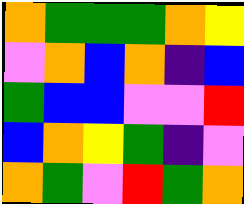[["orange", "green", "green", "green", "orange", "yellow"], ["violet", "orange", "blue", "orange", "indigo", "blue"], ["green", "blue", "blue", "violet", "violet", "red"], ["blue", "orange", "yellow", "green", "indigo", "violet"], ["orange", "green", "violet", "red", "green", "orange"]]